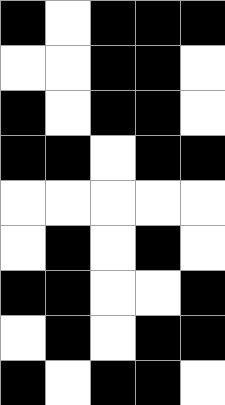[["black", "white", "black", "black", "black"], ["white", "white", "black", "black", "white"], ["black", "white", "black", "black", "white"], ["black", "black", "white", "black", "black"], ["white", "white", "white", "white", "white"], ["white", "black", "white", "black", "white"], ["black", "black", "white", "white", "black"], ["white", "black", "white", "black", "black"], ["black", "white", "black", "black", "white"]]